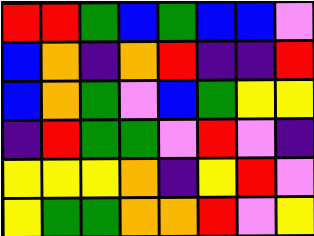[["red", "red", "green", "blue", "green", "blue", "blue", "violet"], ["blue", "orange", "indigo", "orange", "red", "indigo", "indigo", "red"], ["blue", "orange", "green", "violet", "blue", "green", "yellow", "yellow"], ["indigo", "red", "green", "green", "violet", "red", "violet", "indigo"], ["yellow", "yellow", "yellow", "orange", "indigo", "yellow", "red", "violet"], ["yellow", "green", "green", "orange", "orange", "red", "violet", "yellow"]]